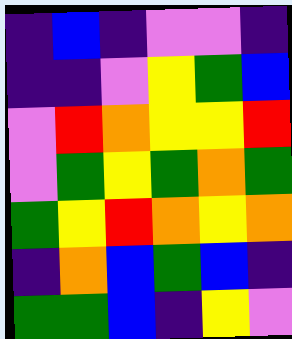[["indigo", "blue", "indigo", "violet", "violet", "indigo"], ["indigo", "indigo", "violet", "yellow", "green", "blue"], ["violet", "red", "orange", "yellow", "yellow", "red"], ["violet", "green", "yellow", "green", "orange", "green"], ["green", "yellow", "red", "orange", "yellow", "orange"], ["indigo", "orange", "blue", "green", "blue", "indigo"], ["green", "green", "blue", "indigo", "yellow", "violet"]]